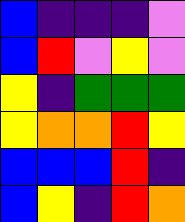[["blue", "indigo", "indigo", "indigo", "violet"], ["blue", "red", "violet", "yellow", "violet"], ["yellow", "indigo", "green", "green", "green"], ["yellow", "orange", "orange", "red", "yellow"], ["blue", "blue", "blue", "red", "indigo"], ["blue", "yellow", "indigo", "red", "orange"]]